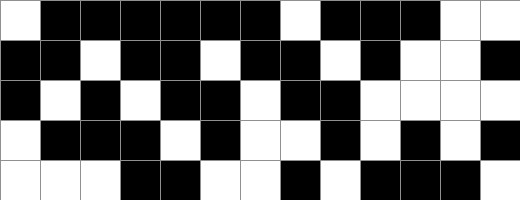[["white", "black", "black", "black", "black", "black", "black", "white", "black", "black", "black", "white", "white"], ["black", "black", "white", "black", "black", "white", "black", "black", "white", "black", "white", "white", "black"], ["black", "white", "black", "white", "black", "black", "white", "black", "black", "white", "white", "white", "white"], ["white", "black", "black", "black", "white", "black", "white", "white", "black", "white", "black", "white", "black"], ["white", "white", "white", "black", "black", "white", "white", "black", "white", "black", "black", "black", "white"]]